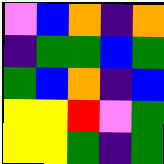[["violet", "blue", "orange", "indigo", "orange"], ["indigo", "green", "green", "blue", "green"], ["green", "blue", "orange", "indigo", "blue"], ["yellow", "yellow", "red", "violet", "green"], ["yellow", "yellow", "green", "indigo", "green"]]